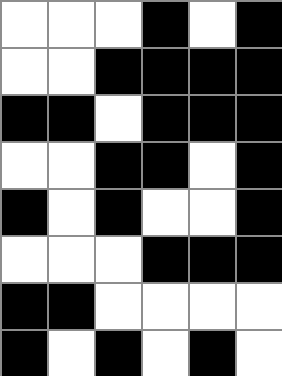[["white", "white", "white", "black", "white", "black"], ["white", "white", "black", "black", "black", "black"], ["black", "black", "white", "black", "black", "black"], ["white", "white", "black", "black", "white", "black"], ["black", "white", "black", "white", "white", "black"], ["white", "white", "white", "black", "black", "black"], ["black", "black", "white", "white", "white", "white"], ["black", "white", "black", "white", "black", "white"]]